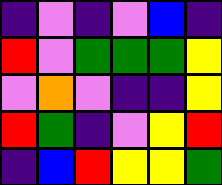[["indigo", "violet", "indigo", "violet", "blue", "indigo"], ["red", "violet", "green", "green", "green", "yellow"], ["violet", "orange", "violet", "indigo", "indigo", "yellow"], ["red", "green", "indigo", "violet", "yellow", "red"], ["indigo", "blue", "red", "yellow", "yellow", "green"]]